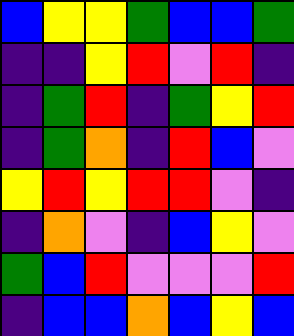[["blue", "yellow", "yellow", "green", "blue", "blue", "green"], ["indigo", "indigo", "yellow", "red", "violet", "red", "indigo"], ["indigo", "green", "red", "indigo", "green", "yellow", "red"], ["indigo", "green", "orange", "indigo", "red", "blue", "violet"], ["yellow", "red", "yellow", "red", "red", "violet", "indigo"], ["indigo", "orange", "violet", "indigo", "blue", "yellow", "violet"], ["green", "blue", "red", "violet", "violet", "violet", "red"], ["indigo", "blue", "blue", "orange", "blue", "yellow", "blue"]]